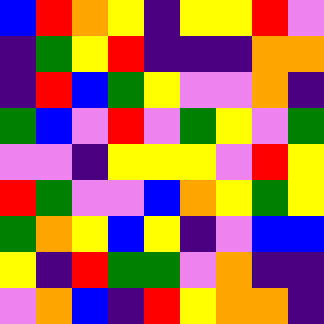[["blue", "red", "orange", "yellow", "indigo", "yellow", "yellow", "red", "violet"], ["indigo", "green", "yellow", "red", "indigo", "indigo", "indigo", "orange", "orange"], ["indigo", "red", "blue", "green", "yellow", "violet", "violet", "orange", "indigo"], ["green", "blue", "violet", "red", "violet", "green", "yellow", "violet", "green"], ["violet", "violet", "indigo", "yellow", "yellow", "yellow", "violet", "red", "yellow"], ["red", "green", "violet", "violet", "blue", "orange", "yellow", "green", "yellow"], ["green", "orange", "yellow", "blue", "yellow", "indigo", "violet", "blue", "blue"], ["yellow", "indigo", "red", "green", "green", "violet", "orange", "indigo", "indigo"], ["violet", "orange", "blue", "indigo", "red", "yellow", "orange", "orange", "indigo"]]